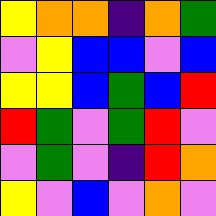[["yellow", "orange", "orange", "indigo", "orange", "green"], ["violet", "yellow", "blue", "blue", "violet", "blue"], ["yellow", "yellow", "blue", "green", "blue", "red"], ["red", "green", "violet", "green", "red", "violet"], ["violet", "green", "violet", "indigo", "red", "orange"], ["yellow", "violet", "blue", "violet", "orange", "violet"]]